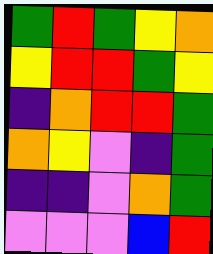[["green", "red", "green", "yellow", "orange"], ["yellow", "red", "red", "green", "yellow"], ["indigo", "orange", "red", "red", "green"], ["orange", "yellow", "violet", "indigo", "green"], ["indigo", "indigo", "violet", "orange", "green"], ["violet", "violet", "violet", "blue", "red"]]